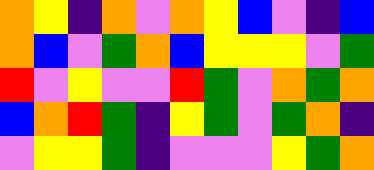[["orange", "yellow", "indigo", "orange", "violet", "orange", "yellow", "blue", "violet", "indigo", "blue"], ["orange", "blue", "violet", "green", "orange", "blue", "yellow", "yellow", "yellow", "violet", "green"], ["red", "violet", "yellow", "violet", "violet", "red", "green", "violet", "orange", "green", "orange"], ["blue", "orange", "red", "green", "indigo", "yellow", "green", "violet", "green", "orange", "indigo"], ["violet", "yellow", "yellow", "green", "indigo", "violet", "violet", "violet", "yellow", "green", "orange"]]